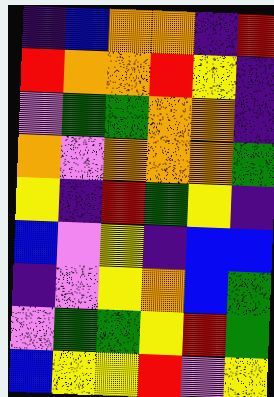[["indigo", "blue", "orange", "orange", "indigo", "red"], ["red", "orange", "orange", "red", "yellow", "indigo"], ["violet", "green", "green", "orange", "orange", "indigo"], ["orange", "violet", "orange", "orange", "orange", "green"], ["yellow", "indigo", "red", "green", "yellow", "indigo"], ["blue", "violet", "yellow", "indigo", "blue", "blue"], ["indigo", "violet", "yellow", "orange", "blue", "green"], ["violet", "green", "green", "yellow", "red", "green"], ["blue", "yellow", "yellow", "red", "violet", "yellow"]]